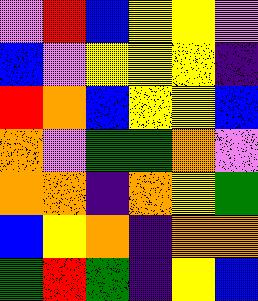[["violet", "red", "blue", "yellow", "yellow", "violet"], ["blue", "violet", "yellow", "yellow", "yellow", "indigo"], ["red", "orange", "blue", "yellow", "yellow", "blue"], ["orange", "violet", "green", "green", "orange", "violet"], ["orange", "orange", "indigo", "orange", "yellow", "green"], ["blue", "yellow", "orange", "indigo", "orange", "orange"], ["green", "red", "green", "indigo", "yellow", "blue"]]